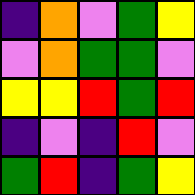[["indigo", "orange", "violet", "green", "yellow"], ["violet", "orange", "green", "green", "violet"], ["yellow", "yellow", "red", "green", "red"], ["indigo", "violet", "indigo", "red", "violet"], ["green", "red", "indigo", "green", "yellow"]]